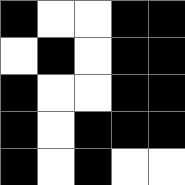[["black", "white", "white", "black", "black"], ["white", "black", "white", "black", "black"], ["black", "white", "white", "black", "black"], ["black", "white", "black", "black", "black"], ["black", "white", "black", "white", "white"]]